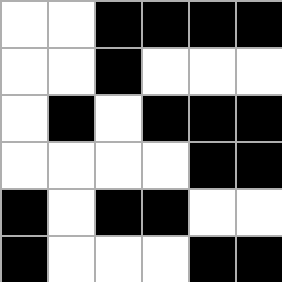[["white", "white", "black", "black", "black", "black"], ["white", "white", "black", "white", "white", "white"], ["white", "black", "white", "black", "black", "black"], ["white", "white", "white", "white", "black", "black"], ["black", "white", "black", "black", "white", "white"], ["black", "white", "white", "white", "black", "black"]]